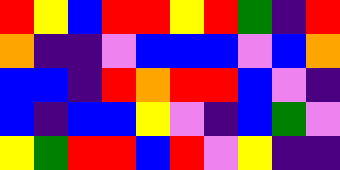[["red", "yellow", "blue", "red", "red", "yellow", "red", "green", "indigo", "red"], ["orange", "indigo", "indigo", "violet", "blue", "blue", "blue", "violet", "blue", "orange"], ["blue", "blue", "indigo", "red", "orange", "red", "red", "blue", "violet", "indigo"], ["blue", "indigo", "blue", "blue", "yellow", "violet", "indigo", "blue", "green", "violet"], ["yellow", "green", "red", "red", "blue", "red", "violet", "yellow", "indigo", "indigo"]]